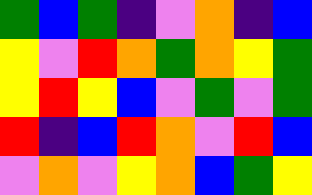[["green", "blue", "green", "indigo", "violet", "orange", "indigo", "blue"], ["yellow", "violet", "red", "orange", "green", "orange", "yellow", "green"], ["yellow", "red", "yellow", "blue", "violet", "green", "violet", "green"], ["red", "indigo", "blue", "red", "orange", "violet", "red", "blue"], ["violet", "orange", "violet", "yellow", "orange", "blue", "green", "yellow"]]